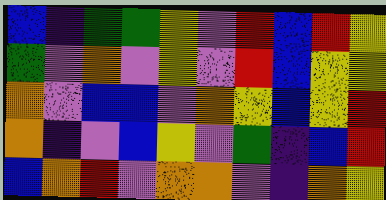[["blue", "indigo", "green", "green", "yellow", "violet", "red", "blue", "red", "yellow"], ["green", "violet", "orange", "violet", "yellow", "violet", "red", "blue", "yellow", "yellow"], ["orange", "violet", "blue", "blue", "violet", "orange", "yellow", "blue", "yellow", "red"], ["orange", "indigo", "violet", "blue", "yellow", "violet", "green", "indigo", "blue", "red"], ["blue", "orange", "red", "violet", "orange", "orange", "violet", "indigo", "orange", "yellow"]]